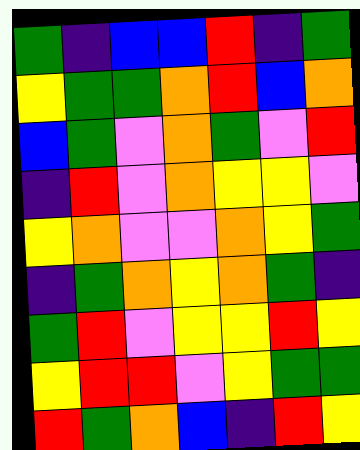[["green", "indigo", "blue", "blue", "red", "indigo", "green"], ["yellow", "green", "green", "orange", "red", "blue", "orange"], ["blue", "green", "violet", "orange", "green", "violet", "red"], ["indigo", "red", "violet", "orange", "yellow", "yellow", "violet"], ["yellow", "orange", "violet", "violet", "orange", "yellow", "green"], ["indigo", "green", "orange", "yellow", "orange", "green", "indigo"], ["green", "red", "violet", "yellow", "yellow", "red", "yellow"], ["yellow", "red", "red", "violet", "yellow", "green", "green"], ["red", "green", "orange", "blue", "indigo", "red", "yellow"]]